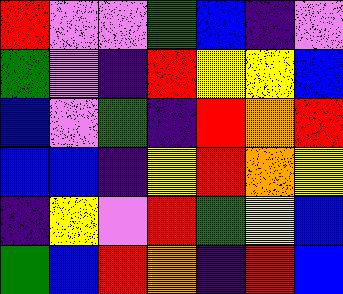[["red", "violet", "violet", "green", "blue", "indigo", "violet"], ["green", "violet", "indigo", "red", "yellow", "yellow", "blue"], ["blue", "violet", "green", "indigo", "red", "orange", "red"], ["blue", "blue", "indigo", "yellow", "red", "orange", "yellow"], ["indigo", "yellow", "violet", "red", "green", "yellow", "blue"], ["green", "blue", "red", "orange", "indigo", "red", "blue"]]